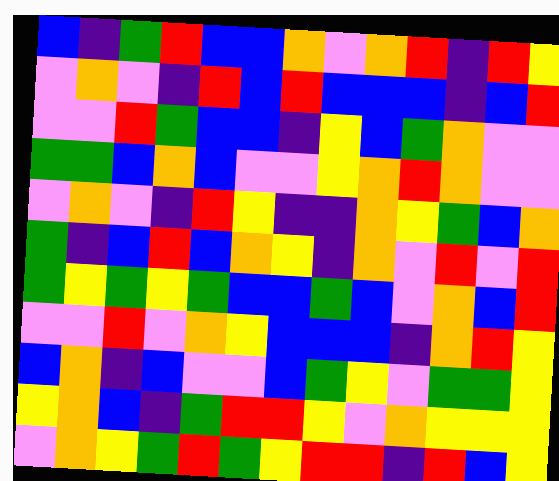[["blue", "indigo", "green", "red", "blue", "blue", "orange", "violet", "orange", "red", "indigo", "red", "yellow"], ["violet", "orange", "violet", "indigo", "red", "blue", "red", "blue", "blue", "blue", "indigo", "blue", "red"], ["violet", "violet", "red", "green", "blue", "blue", "indigo", "yellow", "blue", "green", "orange", "violet", "violet"], ["green", "green", "blue", "orange", "blue", "violet", "violet", "yellow", "orange", "red", "orange", "violet", "violet"], ["violet", "orange", "violet", "indigo", "red", "yellow", "indigo", "indigo", "orange", "yellow", "green", "blue", "orange"], ["green", "indigo", "blue", "red", "blue", "orange", "yellow", "indigo", "orange", "violet", "red", "violet", "red"], ["green", "yellow", "green", "yellow", "green", "blue", "blue", "green", "blue", "violet", "orange", "blue", "red"], ["violet", "violet", "red", "violet", "orange", "yellow", "blue", "blue", "blue", "indigo", "orange", "red", "yellow"], ["blue", "orange", "indigo", "blue", "violet", "violet", "blue", "green", "yellow", "violet", "green", "green", "yellow"], ["yellow", "orange", "blue", "indigo", "green", "red", "red", "yellow", "violet", "orange", "yellow", "yellow", "yellow"], ["violet", "orange", "yellow", "green", "red", "green", "yellow", "red", "red", "indigo", "red", "blue", "yellow"]]